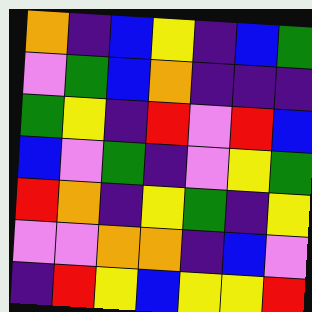[["orange", "indigo", "blue", "yellow", "indigo", "blue", "green"], ["violet", "green", "blue", "orange", "indigo", "indigo", "indigo"], ["green", "yellow", "indigo", "red", "violet", "red", "blue"], ["blue", "violet", "green", "indigo", "violet", "yellow", "green"], ["red", "orange", "indigo", "yellow", "green", "indigo", "yellow"], ["violet", "violet", "orange", "orange", "indigo", "blue", "violet"], ["indigo", "red", "yellow", "blue", "yellow", "yellow", "red"]]